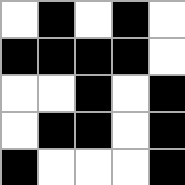[["white", "black", "white", "black", "white"], ["black", "black", "black", "black", "white"], ["white", "white", "black", "white", "black"], ["white", "black", "black", "white", "black"], ["black", "white", "white", "white", "black"]]